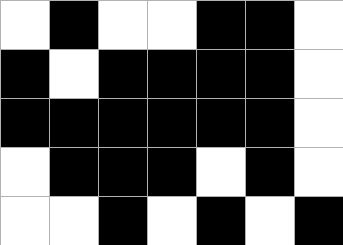[["white", "black", "white", "white", "black", "black", "white"], ["black", "white", "black", "black", "black", "black", "white"], ["black", "black", "black", "black", "black", "black", "white"], ["white", "black", "black", "black", "white", "black", "white"], ["white", "white", "black", "white", "black", "white", "black"]]